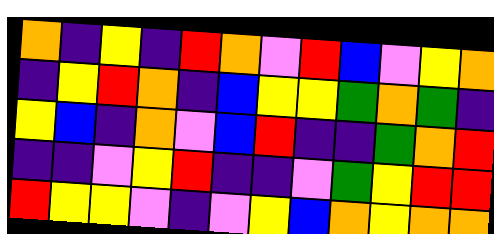[["orange", "indigo", "yellow", "indigo", "red", "orange", "violet", "red", "blue", "violet", "yellow", "orange"], ["indigo", "yellow", "red", "orange", "indigo", "blue", "yellow", "yellow", "green", "orange", "green", "indigo"], ["yellow", "blue", "indigo", "orange", "violet", "blue", "red", "indigo", "indigo", "green", "orange", "red"], ["indigo", "indigo", "violet", "yellow", "red", "indigo", "indigo", "violet", "green", "yellow", "red", "red"], ["red", "yellow", "yellow", "violet", "indigo", "violet", "yellow", "blue", "orange", "yellow", "orange", "orange"]]